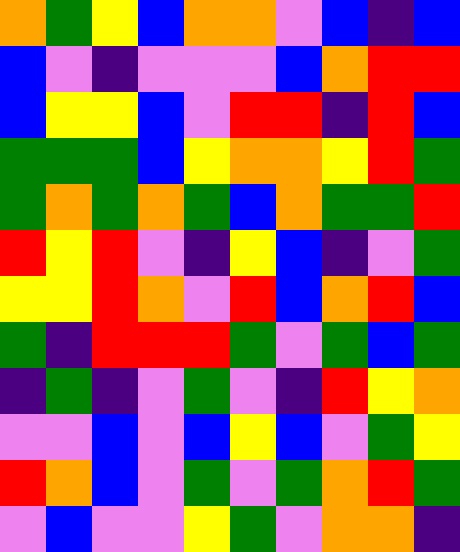[["orange", "green", "yellow", "blue", "orange", "orange", "violet", "blue", "indigo", "blue"], ["blue", "violet", "indigo", "violet", "violet", "violet", "blue", "orange", "red", "red"], ["blue", "yellow", "yellow", "blue", "violet", "red", "red", "indigo", "red", "blue"], ["green", "green", "green", "blue", "yellow", "orange", "orange", "yellow", "red", "green"], ["green", "orange", "green", "orange", "green", "blue", "orange", "green", "green", "red"], ["red", "yellow", "red", "violet", "indigo", "yellow", "blue", "indigo", "violet", "green"], ["yellow", "yellow", "red", "orange", "violet", "red", "blue", "orange", "red", "blue"], ["green", "indigo", "red", "red", "red", "green", "violet", "green", "blue", "green"], ["indigo", "green", "indigo", "violet", "green", "violet", "indigo", "red", "yellow", "orange"], ["violet", "violet", "blue", "violet", "blue", "yellow", "blue", "violet", "green", "yellow"], ["red", "orange", "blue", "violet", "green", "violet", "green", "orange", "red", "green"], ["violet", "blue", "violet", "violet", "yellow", "green", "violet", "orange", "orange", "indigo"]]